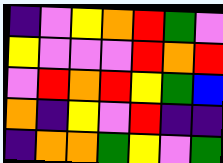[["indigo", "violet", "yellow", "orange", "red", "green", "violet"], ["yellow", "violet", "violet", "violet", "red", "orange", "red"], ["violet", "red", "orange", "red", "yellow", "green", "blue"], ["orange", "indigo", "yellow", "violet", "red", "indigo", "indigo"], ["indigo", "orange", "orange", "green", "yellow", "violet", "green"]]